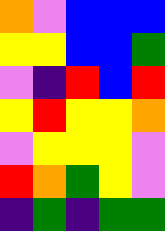[["orange", "violet", "blue", "blue", "blue"], ["yellow", "yellow", "blue", "blue", "green"], ["violet", "indigo", "red", "blue", "red"], ["yellow", "red", "yellow", "yellow", "orange"], ["violet", "yellow", "yellow", "yellow", "violet"], ["red", "orange", "green", "yellow", "violet"], ["indigo", "green", "indigo", "green", "green"]]